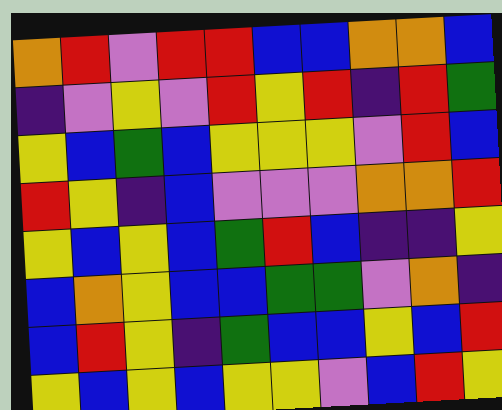[["orange", "red", "violet", "red", "red", "blue", "blue", "orange", "orange", "blue"], ["indigo", "violet", "yellow", "violet", "red", "yellow", "red", "indigo", "red", "green"], ["yellow", "blue", "green", "blue", "yellow", "yellow", "yellow", "violet", "red", "blue"], ["red", "yellow", "indigo", "blue", "violet", "violet", "violet", "orange", "orange", "red"], ["yellow", "blue", "yellow", "blue", "green", "red", "blue", "indigo", "indigo", "yellow"], ["blue", "orange", "yellow", "blue", "blue", "green", "green", "violet", "orange", "indigo"], ["blue", "red", "yellow", "indigo", "green", "blue", "blue", "yellow", "blue", "red"], ["yellow", "blue", "yellow", "blue", "yellow", "yellow", "violet", "blue", "red", "yellow"]]